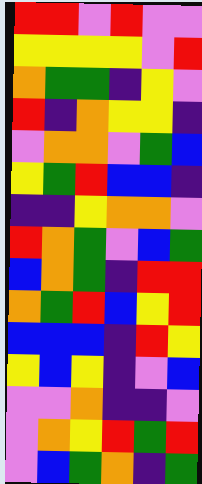[["red", "red", "violet", "red", "violet", "violet"], ["yellow", "yellow", "yellow", "yellow", "violet", "red"], ["orange", "green", "green", "indigo", "yellow", "violet"], ["red", "indigo", "orange", "yellow", "yellow", "indigo"], ["violet", "orange", "orange", "violet", "green", "blue"], ["yellow", "green", "red", "blue", "blue", "indigo"], ["indigo", "indigo", "yellow", "orange", "orange", "violet"], ["red", "orange", "green", "violet", "blue", "green"], ["blue", "orange", "green", "indigo", "red", "red"], ["orange", "green", "red", "blue", "yellow", "red"], ["blue", "blue", "blue", "indigo", "red", "yellow"], ["yellow", "blue", "yellow", "indigo", "violet", "blue"], ["violet", "violet", "orange", "indigo", "indigo", "violet"], ["violet", "orange", "yellow", "red", "green", "red"], ["violet", "blue", "green", "orange", "indigo", "green"]]